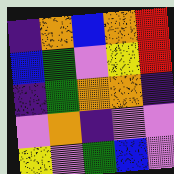[["indigo", "orange", "blue", "orange", "red"], ["blue", "green", "violet", "yellow", "red"], ["indigo", "green", "orange", "orange", "indigo"], ["violet", "orange", "indigo", "violet", "violet"], ["yellow", "violet", "green", "blue", "violet"]]